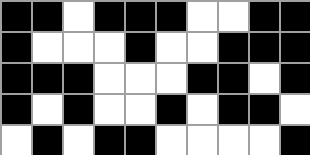[["black", "black", "white", "black", "black", "black", "white", "white", "black", "black"], ["black", "white", "white", "white", "black", "white", "white", "black", "black", "black"], ["black", "black", "black", "white", "white", "white", "black", "black", "white", "black"], ["black", "white", "black", "white", "white", "black", "white", "black", "black", "white"], ["white", "black", "white", "black", "black", "white", "white", "white", "white", "black"]]